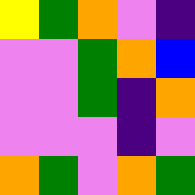[["yellow", "green", "orange", "violet", "indigo"], ["violet", "violet", "green", "orange", "blue"], ["violet", "violet", "green", "indigo", "orange"], ["violet", "violet", "violet", "indigo", "violet"], ["orange", "green", "violet", "orange", "green"]]